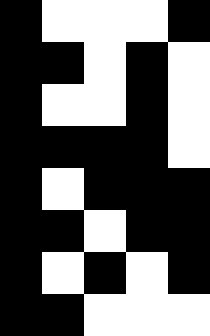[["black", "white", "white", "white", "black"], ["black", "black", "white", "black", "white"], ["black", "white", "white", "black", "white"], ["black", "black", "black", "black", "white"], ["black", "white", "black", "black", "black"], ["black", "black", "white", "black", "black"], ["black", "white", "black", "white", "black"], ["black", "black", "white", "white", "white"]]